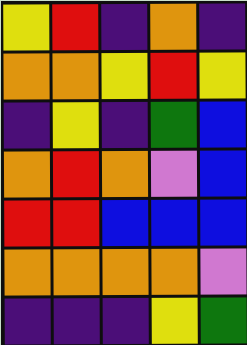[["yellow", "red", "indigo", "orange", "indigo"], ["orange", "orange", "yellow", "red", "yellow"], ["indigo", "yellow", "indigo", "green", "blue"], ["orange", "red", "orange", "violet", "blue"], ["red", "red", "blue", "blue", "blue"], ["orange", "orange", "orange", "orange", "violet"], ["indigo", "indigo", "indigo", "yellow", "green"]]